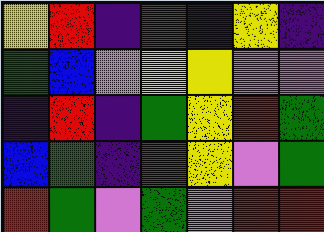[["yellow", "red", "indigo", "red", "indigo", "yellow", "indigo"], ["green", "blue", "violet", "yellow", "yellow", "violet", "violet"], ["indigo", "red", "indigo", "green", "yellow", "red", "green"], ["blue", "green", "indigo", "red", "yellow", "violet", "green"], ["red", "green", "violet", "green", "violet", "red", "red"]]